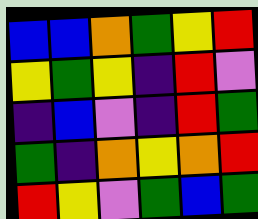[["blue", "blue", "orange", "green", "yellow", "red"], ["yellow", "green", "yellow", "indigo", "red", "violet"], ["indigo", "blue", "violet", "indigo", "red", "green"], ["green", "indigo", "orange", "yellow", "orange", "red"], ["red", "yellow", "violet", "green", "blue", "green"]]